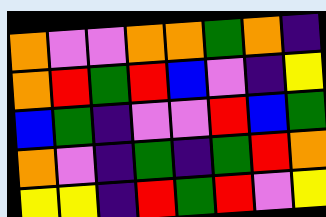[["orange", "violet", "violet", "orange", "orange", "green", "orange", "indigo"], ["orange", "red", "green", "red", "blue", "violet", "indigo", "yellow"], ["blue", "green", "indigo", "violet", "violet", "red", "blue", "green"], ["orange", "violet", "indigo", "green", "indigo", "green", "red", "orange"], ["yellow", "yellow", "indigo", "red", "green", "red", "violet", "yellow"]]